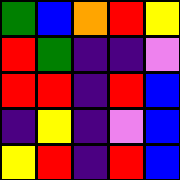[["green", "blue", "orange", "red", "yellow"], ["red", "green", "indigo", "indigo", "violet"], ["red", "red", "indigo", "red", "blue"], ["indigo", "yellow", "indigo", "violet", "blue"], ["yellow", "red", "indigo", "red", "blue"]]